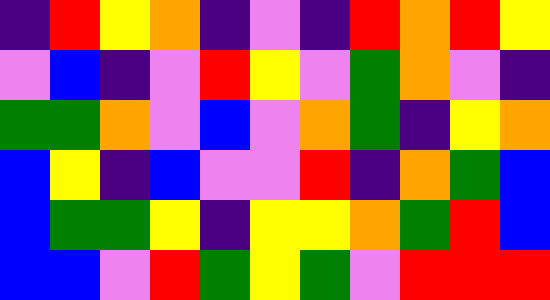[["indigo", "red", "yellow", "orange", "indigo", "violet", "indigo", "red", "orange", "red", "yellow"], ["violet", "blue", "indigo", "violet", "red", "yellow", "violet", "green", "orange", "violet", "indigo"], ["green", "green", "orange", "violet", "blue", "violet", "orange", "green", "indigo", "yellow", "orange"], ["blue", "yellow", "indigo", "blue", "violet", "violet", "red", "indigo", "orange", "green", "blue"], ["blue", "green", "green", "yellow", "indigo", "yellow", "yellow", "orange", "green", "red", "blue"], ["blue", "blue", "violet", "red", "green", "yellow", "green", "violet", "red", "red", "red"]]